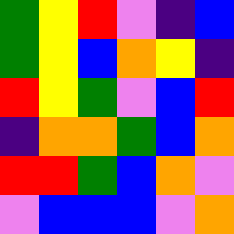[["green", "yellow", "red", "violet", "indigo", "blue"], ["green", "yellow", "blue", "orange", "yellow", "indigo"], ["red", "yellow", "green", "violet", "blue", "red"], ["indigo", "orange", "orange", "green", "blue", "orange"], ["red", "red", "green", "blue", "orange", "violet"], ["violet", "blue", "blue", "blue", "violet", "orange"]]